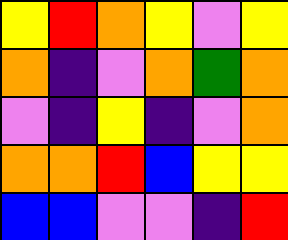[["yellow", "red", "orange", "yellow", "violet", "yellow"], ["orange", "indigo", "violet", "orange", "green", "orange"], ["violet", "indigo", "yellow", "indigo", "violet", "orange"], ["orange", "orange", "red", "blue", "yellow", "yellow"], ["blue", "blue", "violet", "violet", "indigo", "red"]]